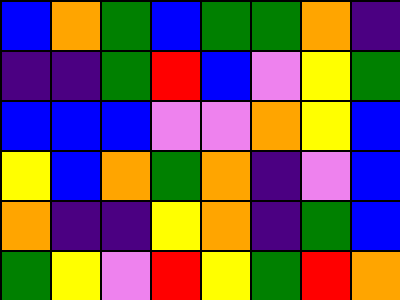[["blue", "orange", "green", "blue", "green", "green", "orange", "indigo"], ["indigo", "indigo", "green", "red", "blue", "violet", "yellow", "green"], ["blue", "blue", "blue", "violet", "violet", "orange", "yellow", "blue"], ["yellow", "blue", "orange", "green", "orange", "indigo", "violet", "blue"], ["orange", "indigo", "indigo", "yellow", "orange", "indigo", "green", "blue"], ["green", "yellow", "violet", "red", "yellow", "green", "red", "orange"]]